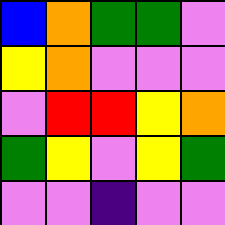[["blue", "orange", "green", "green", "violet"], ["yellow", "orange", "violet", "violet", "violet"], ["violet", "red", "red", "yellow", "orange"], ["green", "yellow", "violet", "yellow", "green"], ["violet", "violet", "indigo", "violet", "violet"]]